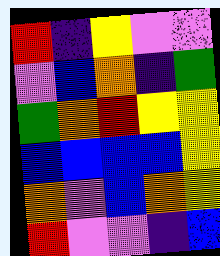[["red", "indigo", "yellow", "violet", "violet"], ["violet", "blue", "orange", "indigo", "green"], ["green", "orange", "red", "yellow", "yellow"], ["blue", "blue", "blue", "blue", "yellow"], ["orange", "violet", "blue", "orange", "yellow"], ["red", "violet", "violet", "indigo", "blue"]]